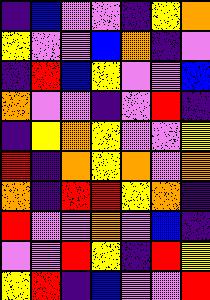[["indigo", "blue", "violet", "violet", "indigo", "yellow", "orange"], ["yellow", "violet", "violet", "blue", "orange", "indigo", "violet"], ["indigo", "red", "blue", "yellow", "violet", "violet", "blue"], ["orange", "violet", "violet", "indigo", "violet", "red", "indigo"], ["indigo", "yellow", "orange", "yellow", "violet", "violet", "yellow"], ["red", "indigo", "orange", "yellow", "orange", "violet", "orange"], ["orange", "indigo", "red", "red", "yellow", "orange", "indigo"], ["red", "violet", "violet", "orange", "violet", "blue", "indigo"], ["violet", "violet", "red", "yellow", "indigo", "red", "yellow"], ["yellow", "red", "indigo", "blue", "violet", "violet", "red"]]